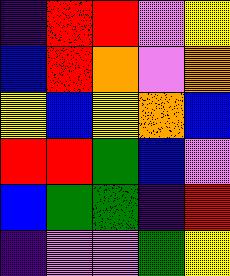[["indigo", "red", "red", "violet", "yellow"], ["blue", "red", "orange", "violet", "orange"], ["yellow", "blue", "yellow", "orange", "blue"], ["red", "red", "green", "blue", "violet"], ["blue", "green", "green", "indigo", "red"], ["indigo", "violet", "violet", "green", "yellow"]]